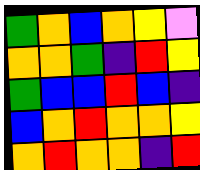[["green", "orange", "blue", "orange", "yellow", "violet"], ["orange", "orange", "green", "indigo", "red", "yellow"], ["green", "blue", "blue", "red", "blue", "indigo"], ["blue", "orange", "red", "orange", "orange", "yellow"], ["orange", "red", "orange", "orange", "indigo", "red"]]